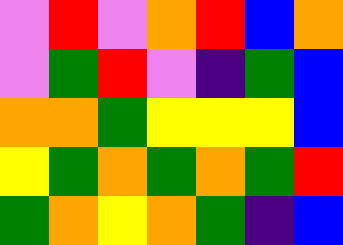[["violet", "red", "violet", "orange", "red", "blue", "orange"], ["violet", "green", "red", "violet", "indigo", "green", "blue"], ["orange", "orange", "green", "yellow", "yellow", "yellow", "blue"], ["yellow", "green", "orange", "green", "orange", "green", "red"], ["green", "orange", "yellow", "orange", "green", "indigo", "blue"]]